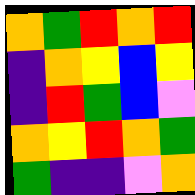[["orange", "green", "red", "orange", "red"], ["indigo", "orange", "yellow", "blue", "yellow"], ["indigo", "red", "green", "blue", "violet"], ["orange", "yellow", "red", "orange", "green"], ["green", "indigo", "indigo", "violet", "orange"]]